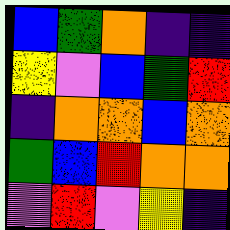[["blue", "green", "orange", "indigo", "indigo"], ["yellow", "violet", "blue", "green", "red"], ["indigo", "orange", "orange", "blue", "orange"], ["green", "blue", "red", "orange", "orange"], ["violet", "red", "violet", "yellow", "indigo"]]